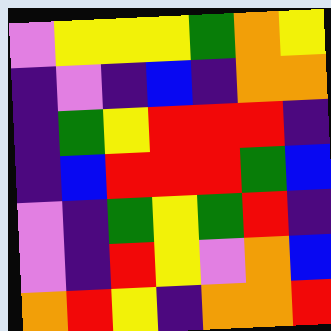[["violet", "yellow", "yellow", "yellow", "green", "orange", "yellow"], ["indigo", "violet", "indigo", "blue", "indigo", "orange", "orange"], ["indigo", "green", "yellow", "red", "red", "red", "indigo"], ["indigo", "blue", "red", "red", "red", "green", "blue"], ["violet", "indigo", "green", "yellow", "green", "red", "indigo"], ["violet", "indigo", "red", "yellow", "violet", "orange", "blue"], ["orange", "red", "yellow", "indigo", "orange", "orange", "red"]]